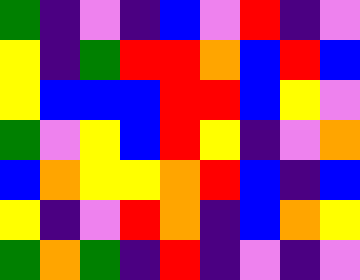[["green", "indigo", "violet", "indigo", "blue", "violet", "red", "indigo", "violet"], ["yellow", "indigo", "green", "red", "red", "orange", "blue", "red", "blue"], ["yellow", "blue", "blue", "blue", "red", "red", "blue", "yellow", "violet"], ["green", "violet", "yellow", "blue", "red", "yellow", "indigo", "violet", "orange"], ["blue", "orange", "yellow", "yellow", "orange", "red", "blue", "indigo", "blue"], ["yellow", "indigo", "violet", "red", "orange", "indigo", "blue", "orange", "yellow"], ["green", "orange", "green", "indigo", "red", "indigo", "violet", "indigo", "violet"]]